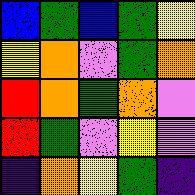[["blue", "green", "blue", "green", "yellow"], ["yellow", "orange", "violet", "green", "orange"], ["red", "orange", "green", "orange", "violet"], ["red", "green", "violet", "yellow", "violet"], ["indigo", "orange", "yellow", "green", "indigo"]]